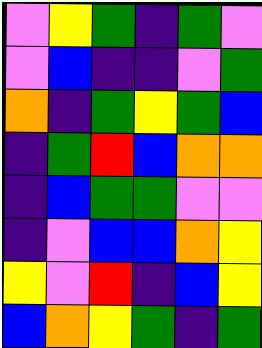[["violet", "yellow", "green", "indigo", "green", "violet"], ["violet", "blue", "indigo", "indigo", "violet", "green"], ["orange", "indigo", "green", "yellow", "green", "blue"], ["indigo", "green", "red", "blue", "orange", "orange"], ["indigo", "blue", "green", "green", "violet", "violet"], ["indigo", "violet", "blue", "blue", "orange", "yellow"], ["yellow", "violet", "red", "indigo", "blue", "yellow"], ["blue", "orange", "yellow", "green", "indigo", "green"]]